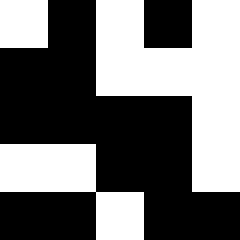[["white", "black", "white", "black", "white"], ["black", "black", "white", "white", "white"], ["black", "black", "black", "black", "white"], ["white", "white", "black", "black", "white"], ["black", "black", "white", "black", "black"]]